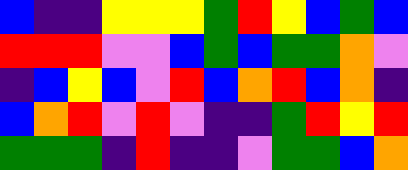[["blue", "indigo", "indigo", "yellow", "yellow", "yellow", "green", "red", "yellow", "blue", "green", "blue"], ["red", "red", "red", "violet", "violet", "blue", "green", "blue", "green", "green", "orange", "violet"], ["indigo", "blue", "yellow", "blue", "violet", "red", "blue", "orange", "red", "blue", "orange", "indigo"], ["blue", "orange", "red", "violet", "red", "violet", "indigo", "indigo", "green", "red", "yellow", "red"], ["green", "green", "green", "indigo", "red", "indigo", "indigo", "violet", "green", "green", "blue", "orange"]]